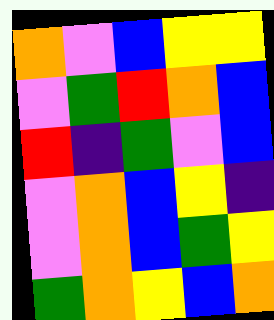[["orange", "violet", "blue", "yellow", "yellow"], ["violet", "green", "red", "orange", "blue"], ["red", "indigo", "green", "violet", "blue"], ["violet", "orange", "blue", "yellow", "indigo"], ["violet", "orange", "blue", "green", "yellow"], ["green", "orange", "yellow", "blue", "orange"]]